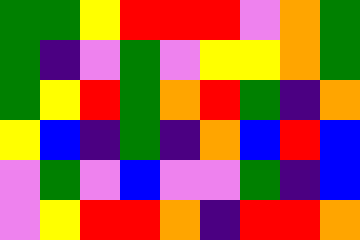[["green", "green", "yellow", "red", "red", "red", "violet", "orange", "green"], ["green", "indigo", "violet", "green", "violet", "yellow", "yellow", "orange", "green"], ["green", "yellow", "red", "green", "orange", "red", "green", "indigo", "orange"], ["yellow", "blue", "indigo", "green", "indigo", "orange", "blue", "red", "blue"], ["violet", "green", "violet", "blue", "violet", "violet", "green", "indigo", "blue"], ["violet", "yellow", "red", "red", "orange", "indigo", "red", "red", "orange"]]